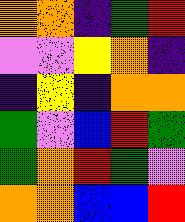[["orange", "orange", "indigo", "green", "red"], ["violet", "violet", "yellow", "orange", "indigo"], ["indigo", "yellow", "indigo", "orange", "orange"], ["green", "violet", "blue", "red", "green"], ["green", "orange", "red", "green", "violet"], ["orange", "orange", "blue", "blue", "red"]]